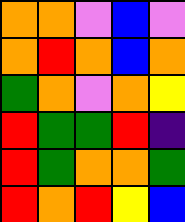[["orange", "orange", "violet", "blue", "violet"], ["orange", "red", "orange", "blue", "orange"], ["green", "orange", "violet", "orange", "yellow"], ["red", "green", "green", "red", "indigo"], ["red", "green", "orange", "orange", "green"], ["red", "orange", "red", "yellow", "blue"]]